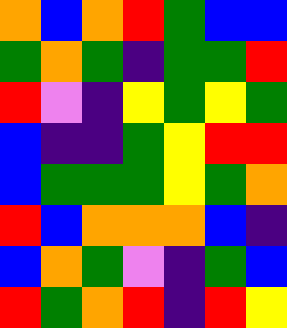[["orange", "blue", "orange", "red", "green", "blue", "blue"], ["green", "orange", "green", "indigo", "green", "green", "red"], ["red", "violet", "indigo", "yellow", "green", "yellow", "green"], ["blue", "indigo", "indigo", "green", "yellow", "red", "red"], ["blue", "green", "green", "green", "yellow", "green", "orange"], ["red", "blue", "orange", "orange", "orange", "blue", "indigo"], ["blue", "orange", "green", "violet", "indigo", "green", "blue"], ["red", "green", "orange", "red", "indigo", "red", "yellow"]]